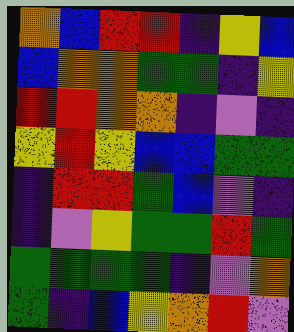[["orange", "blue", "red", "red", "indigo", "yellow", "blue"], ["blue", "orange", "orange", "green", "green", "indigo", "yellow"], ["red", "red", "orange", "orange", "indigo", "violet", "indigo"], ["yellow", "red", "yellow", "blue", "blue", "green", "green"], ["indigo", "red", "red", "green", "blue", "violet", "indigo"], ["indigo", "violet", "yellow", "green", "green", "red", "green"], ["green", "green", "green", "green", "indigo", "violet", "orange"], ["green", "indigo", "blue", "yellow", "orange", "red", "violet"]]